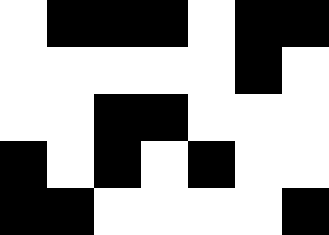[["white", "black", "black", "black", "white", "black", "black"], ["white", "white", "white", "white", "white", "black", "white"], ["white", "white", "black", "black", "white", "white", "white"], ["black", "white", "black", "white", "black", "white", "white"], ["black", "black", "white", "white", "white", "white", "black"]]